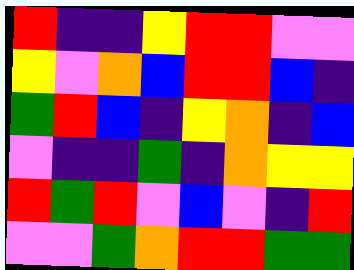[["red", "indigo", "indigo", "yellow", "red", "red", "violet", "violet"], ["yellow", "violet", "orange", "blue", "red", "red", "blue", "indigo"], ["green", "red", "blue", "indigo", "yellow", "orange", "indigo", "blue"], ["violet", "indigo", "indigo", "green", "indigo", "orange", "yellow", "yellow"], ["red", "green", "red", "violet", "blue", "violet", "indigo", "red"], ["violet", "violet", "green", "orange", "red", "red", "green", "green"]]